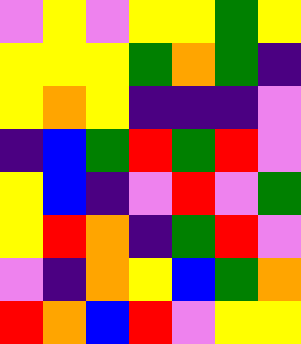[["violet", "yellow", "violet", "yellow", "yellow", "green", "yellow"], ["yellow", "yellow", "yellow", "green", "orange", "green", "indigo"], ["yellow", "orange", "yellow", "indigo", "indigo", "indigo", "violet"], ["indigo", "blue", "green", "red", "green", "red", "violet"], ["yellow", "blue", "indigo", "violet", "red", "violet", "green"], ["yellow", "red", "orange", "indigo", "green", "red", "violet"], ["violet", "indigo", "orange", "yellow", "blue", "green", "orange"], ["red", "orange", "blue", "red", "violet", "yellow", "yellow"]]